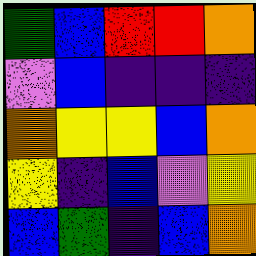[["green", "blue", "red", "red", "orange"], ["violet", "blue", "indigo", "indigo", "indigo"], ["orange", "yellow", "yellow", "blue", "orange"], ["yellow", "indigo", "blue", "violet", "yellow"], ["blue", "green", "indigo", "blue", "orange"]]